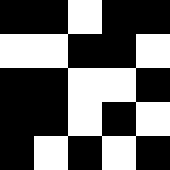[["black", "black", "white", "black", "black"], ["white", "white", "black", "black", "white"], ["black", "black", "white", "white", "black"], ["black", "black", "white", "black", "white"], ["black", "white", "black", "white", "black"]]